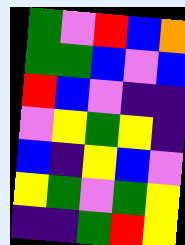[["green", "violet", "red", "blue", "orange"], ["green", "green", "blue", "violet", "blue"], ["red", "blue", "violet", "indigo", "indigo"], ["violet", "yellow", "green", "yellow", "indigo"], ["blue", "indigo", "yellow", "blue", "violet"], ["yellow", "green", "violet", "green", "yellow"], ["indigo", "indigo", "green", "red", "yellow"]]